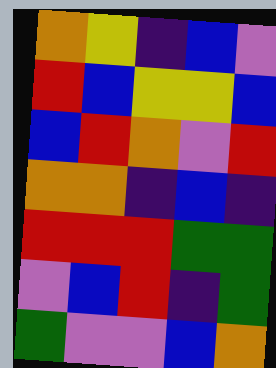[["orange", "yellow", "indigo", "blue", "violet"], ["red", "blue", "yellow", "yellow", "blue"], ["blue", "red", "orange", "violet", "red"], ["orange", "orange", "indigo", "blue", "indigo"], ["red", "red", "red", "green", "green"], ["violet", "blue", "red", "indigo", "green"], ["green", "violet", "violet", "blue", "orange"]]